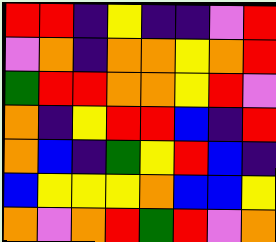[["red", "red", "indigo", "yellow", "indigo", "indigo", "violet", "red"], ["violet", "orange", "indigo", "orange", "orange", "yellow", "orange", "red"], ["green", "red", "red", "orange", "orange", "yellow", "red", "violet"], ["orange", "indigo", "yellow", "red", "red", "blue", "indigo", "red"], ["orange", "blue", "indigo", "green", "yellow", "red", "blue", "indigo"], ["blue", "yellow", "yellow", "yellow", "orange", "blue", "blue", "yellow"], ["orange", "violet", "orange", "red", "green", "red", "violet", "orange"]]